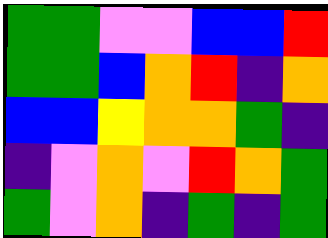[["green", "green", "violet", "violet", "blue", "blue", "red"], ["green", "green", "blue", "orange", "red", "indigo", "orange"], ["blue", "blue", "yellow", "orange", "orange", "green", "indigo"], ["indigo", "violet", "orange", "violet", "red", "orange", "green"], ["green", "violet", "orange", "indigo", "green", "indigo", "green"]]